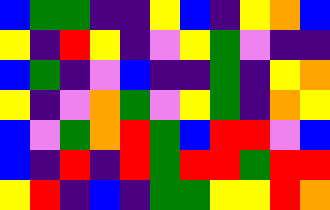[["blue", "green", "green", "indigo", "indigo", "yellow", "blue", "indigo", "yellow", "orange", "blue"], ["yellow", "indigo", "red", "yellow", "indigo", "violet", "yellow", "green", "violet", "indigo", "indigo"], ["blue", "green", "indigo", "violet", "blue", "indigo", "indigo", "green", "indigo", "yellow", "orange"], ["yellow", "indigo", "violet", "orange", "green", "violet", "yellow", "green", "indigo", "orange", "yellow"], ["blue", "violet", "green", "orange", "red", "green", "blue", "red", "red", "violet", "blue"], ["blue", "indigo", "red", "indigo", "red", "green", "red", "red", "green", "red", "red"], ["yellow", "red", "indigo", "blue", "indigo", "green", "green", "yellow", "yellow", "red", "orange"]]